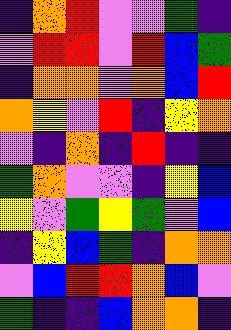[["indigo", "orange", "red", "violet", "violet", "green", "indigo"], ["violet", "red", "red", "violet", "red", "blue", "green"], ["indigo", "orange", "orange", "violet", "orange", "blue", "red"], ["orange", "yellow", "violet", "red", "indigo", "yellow", "orange"], ["violet", "indigo", "orange", "indigo", "red", "indigo", "indigo"], ["green", "orange", "violet", "violet", "indigo", "yellow", "blue"], ["yellow", "violet", "green", "yellow", "green", "violet", "blue"], ["indigo", "yellow", "blue", "green", "indigo", "orange", "orange"], ["violet", "blue", "red", "red", "orange", "blue", "violet"], ["green", "indigo", "indigo", "blue", "orange", "orange", "indigo"]]